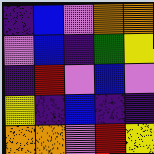[["indigo", "blue", "violet", "orange", "orange"], ["violet", "blue", "indigo", "green", "yellow"], ["indigo", "red", "violet", "blue", "violet"], ["yellow", "indigo", "blue", "indigo", "indigo"], ["orange", "orange", "violet", "red", "yellow"]]